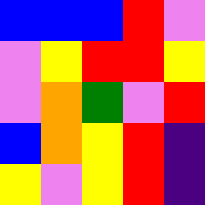[["blue", "blue", "blue", "red", "violet"], ["violet", "yellow", "red", "red", "yellow"], ["violet", "orange", "green", "violet", "red"], ["blue", "orange", "yellow", "red", "indigo"], ["yellow", "violet", "yellow", "red", "indigo"]]